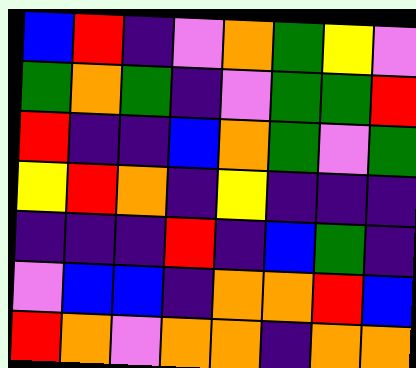[["blue", "red", "indigo", "violet", "orange", "green", "yellow", "violet"], ["green", "orange", "green", "indigo", "violet", "green", "green", "red"], ["red", "indigo", "indigo", "blue", "orange", "green", "violet", "green"], ["yellow", "red", "orange", "indigo", "yellow", "indigo", "indigo", "indigo"], ["indigo", "indigo", "indigo", "red", "indigo", "blue", "green", "indigo"], ["violet", "blue", "blue", "indigo", "orange", "orange", "red", "blue"], ["red", "orange", "violet", "orange", "orange", "indigo", "orange", "orange"]]